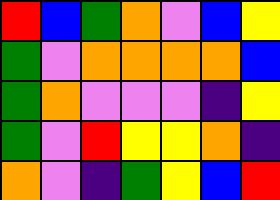[["red", "blue", "green", "orange", "violet", "blue", "yellow"], ["green", "violet", "orange", "orange", "orange", "orange", "blue"], ["green", "orange", "violet", "violet", "violet", "indigo", "yellow"], ["green", "violet", "red", "yellow", "yellow", "orange", "indigo"], ["orange", "violet", "indigo", "green", "yellow", "blue", "red"]]